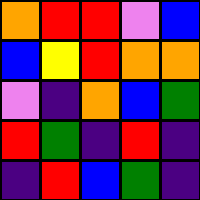[["orange", "red", "red", "violet", "blue"], ["blue", "yellow", "red", "orange", "orange"], ["violet", "indigo", "orange", "blue", "green"], ["red", "green", "indigo", "red", "indigo"], ["indigo", "red", "blue", "green", "indigo"]]